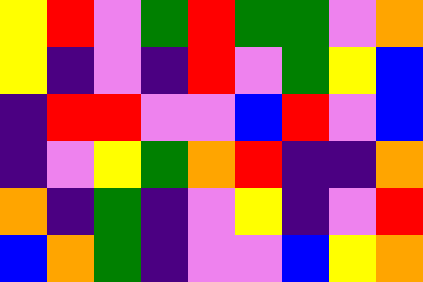[["yellow", "red", "violet", "green", "red", "green", "green", "violet", "orange"], ["yellow", "indigo", "violet", "indigo", "red", "violet", "green", "yellow", "blue"], ["indigo", "red", "red", "violet", "violet", "blue", "red", "violet", "blue"], ["indigo", "violet", "yellow", "green", "orange", "red", "indigo", "indigo", "orange"], ["orange", "indigo", "green", "indigo", "violet", "yellow", "indigo", "violet", "red"], ["blue", "orange", "green", "indigo", "violet", "violet", "blue", "yellow", "orange"]]